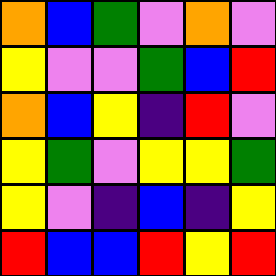[["orange", "blue", "green", "violet", "orange", "violet"], ["yellow", "violet", "violet", "green", "blue", "red"], ["orange", "blue", "yellow", "indigo", "red", "violet"], ["yellow", "green", "violet", "yellow", "yellow", "green"], ["yellow", "violet", "indigo", "blue", "indigo", "yellow"], ["red", "blue", "blue", "red", "yellow", "red"]]